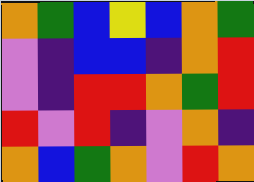[["orange", "green", "blue", "yellow", "blue", "orange", "green"], ["violet", "indigo", "blue", "blue", "indigo", "orange", "red"], ["violet", "indigo", "red", "red", "orange", "green", "red"], ["red", "violet", "red", "indigo", "violet", "orange", "indigo"], ["orange", "blue", "green", "orange", "violet", "red", "orange"]]